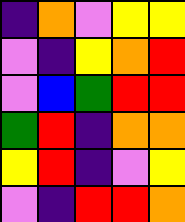[["indigo", "orange", "violet", "yellow", "yellow"], ["violet", "indigo", "yellow", "orange", "red"], ["violet", "blue", "green", "red", "red"], ["green", "red", "indigo", "orange", "orange"], ["yellow", "red", "indigo", "violet", "yellow"], ["violet", "indigo", "red", "red", "orange"]]